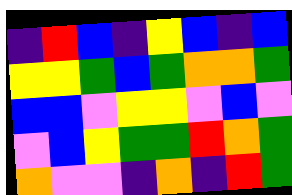[["indigo", "red", "blue", "indigo", "yellow", "blue", "indigo", "blue"], ["yellow", "yellow", "green", "blue", "green", "orange", "orange", "green"], ["blue", "blue", "violet", "yellow", "yellow", "violet", "blue", "violet"], ["violet", "blue", "yellow", "green", "green", "red", "orange", "green"], ["orange", "violet", "violet", "indigo", "orange", "indigo", "red", "green"]]